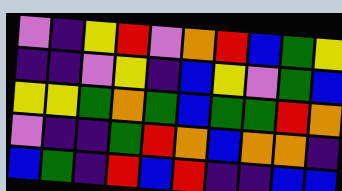[["violet", "indigo", "yellow", "red", "violet", "orange", "red", "blue", "green", "yellow"], ["indigo", "indigo", "violet", "yellow", "indigo", "blue", "yellow", "violet", "green", "blue"], ["yellow", "yellow", "green", "orange", "green", "blue", "green", "green", "red", "orange"], ["violet", "indigo", "indigo", "green", "red", "orange", "blue", "orange", "orange", "indigo"], ["blue", "green", "indigo", "red", "blue", "red", "indigo", "indigo", "blue", "blue"]]